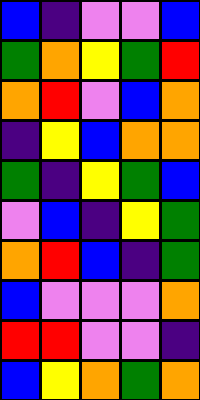[["blue", "indigo", "violet", "violet", "blue"], ["green", "orange", "yellow", "green", "red"], ["orange", "red", "violet", "blue", "orange"], ["indigo", "yellow", "blue", "orange", "orange"], ["green", "indigo", "yellow", "green", "blue"], ["violet", "blue", "indigo", "yellow", "green"], ["orange", "red", "blue", "indigo", "green"], ["blue", "violet", "violet", "violet", "orange"], ["red", "red", "violet", "violet", "indigo"], ["blue", "yellow", "orange", "green", "orange"]]